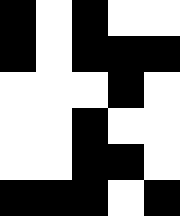[["black", "white", "black", "white", "white"], ["black", "white", "black", "black", "black"], ["white", "white", "white", "black", "white"], ["white", "white", "black", "white", "white"], ["white", "white", "black", "black", "white"], ["black", "black", "black", "white", "black"]]